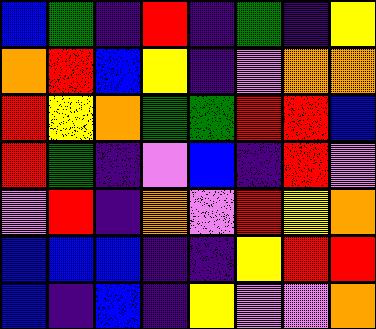[["blue", "green", "indigo", "red", "indigo", "green", "indigo", "yellow"], ["orange", "red", "blue", "yellow", "indigo", "violet", "orange", "orange"], ["red", "yellow", "orange", "green", "green", "red", "red", "blue"], ["red", "green", "indigo", "violet", "blue", "indigo", "red", "violet"], ["violet", "red", "indigo", "orange", "violet", "red", "yellow", "orange"], ["blue", "blue", "blue", "indigo", "indigo", "yellow", "red", "red"], ["blue", "indigo", "blue", "indigo", "yellow", "violet", "violet", "orange"]]